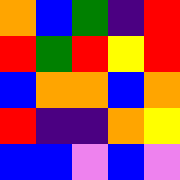[["orange", "blue", "green", "indigo", "red"], ["red", "green", "red", "yellow", "red"], ["blue", "orange", "orange", "blue", "orange"], ["red", "indigo", "indigo", "orange", "yellow"], ["blue", "blue", "violet", "blue", "violet"]]